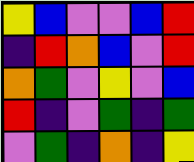[["yellow", "blue", "violet", "violet", "blue", "red"], ["indigo", "red", "orange", "blue", "violet", "red"], ["orange", "green", "violet", "yellow", "violet", "blue"], ["red", "indigo", "violet", "green", "indigo", "green"], ["violet", "green", "indigo", "orange", "indigo", "yellow"]]